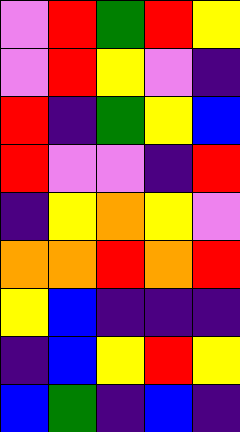[["violet", "red", "green", "red", "yellow"], ["violet", "red", "yellow", "violet", "indigo"], ["red", "indigo", "green", "yellow", "blue"], ["red", "violet", "violet", "indigo", "red"], ["indigo", "yellow", "orange", "yellow", "violet"], ["orange", "orange", "red", "orange", "red"], ["yellow", "blue", "indigo", "indigo", "indigo"], ["indigo", "blue", "yellow", "red", "yellow"], ["blue", "green", "indigo", "blue", "indigo"]]